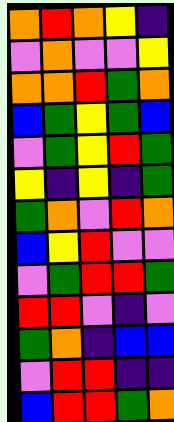[["orange", "red", "orange", "yellow", "indigo"], ["violet", "orange", "violet", "violet", "yellow"], ["orange", "orange", "red", "green", "orange"], ["blue", "green", "yellow", "green", "blue"], ["violet", "green", "yellow", "red", "green"], ["yellow", "indigo", "yellow", "indigo", "green"], ["green", "orange", "violet", "red", "orange"], ["blue", "yellow", "red", "violet", "violet"], ["violet", "green", "red", "red", "green"], ["red", "red", "violet", "indigo", "violet"], ["green", "orange", "indigo", "blue", "blue"], ["violet", "red", "red", "indigo", "indigo"], ["blue", "red", "red", "green", "orange"]]